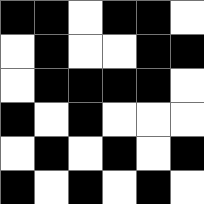[["black", "black", "white", "black", "black", "white"], ["white", "black", "white", "white", "black", "black"], ["white", "black", "black", "black", "black", "white"], ["black", "white", "black", "white", "white", "white"], ["white", "black", "white", "black", "white", "black"], ["black", "white", "black", "white", "black", "white"]]